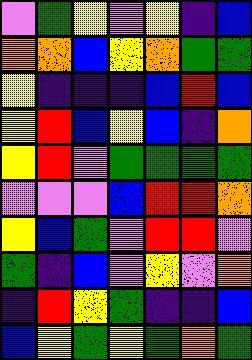[["violet", "green", "yellow", "violet", "yellow", "indigo", "blue"], ["orange", "orange", "blue", "yellow", "orange", "green", "green"], ["yellow", "indigo", "indigo", "indigo", "blue", "red", "blue"], ["yellow", "red", "blue", "yellow", "blue", "indigo", "orange"], ["yellow", "red", "violet", "green", "green", "green", "green"], ["violet", "violet", "violet", "blue", "red", "red", "orange"], ["yellow", "blue", "green", "violet", "red", "red", "violet"], ["green", "indigo", "blue", "violet", "yellow", "violet", "orange"], ["indigo", "red", "yellow", "green", "indigo", "indigo", "blue"], ["blue", "yellow", "green", "yellow", "green", "orange", "green"]]